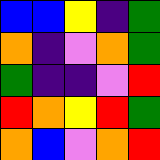[["blue", "blue", "yellow", "indigo", "green"], ["orange", "indigo", "violet", "orange", "green"], ["green", "indigo", "indigo", "violet", "red"], ["red", "orange", "yellow", "red", "green"], ["orange", "blue", "violet", "orange", "red"]]